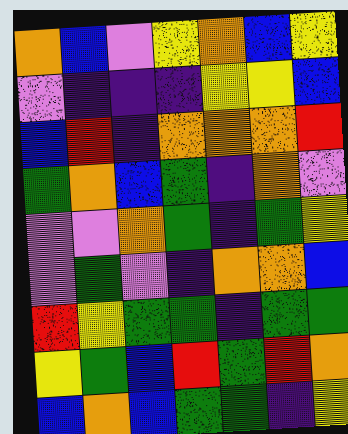[["orange", "blue", "violet", "yellow", "orange", "blue", "yellow"], ["violet", "indigo", "indigo", "indigo", "yellow", "yellow", "blue"], ["blue", "red", "indigo", "orange", "orange", "orange", "red"], ["green", "orange", "blue", "green", "indigo", "orange", "violet"], ["violet", "violet", "orange", "green", "indigo", "green", "yellow"], ["violet", "green", "violet", "indigo", "orange", "orange", "blue"], ["red", "yellow", "green", "green", "indigo", "green", "green"], ["yellow", "green", "blue", "red", "green", "red", "orange"], ["blue", "orange", "blue", "green", "green", "indigo", "yellow"]]